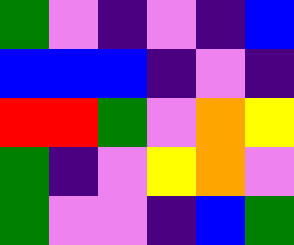[["green", "violet", "indigo", "violet", "indigo", "blue"], ["blue", "blue", "blue", "indigo", "violet", "indigo"], ["red", "red", "green", "violet", "orange", "yellow"], ["green", "indigo", "violet", "yellow", "orange", "violet"], ["green", "violet", "violet", "indigo", "blue", "green"]]